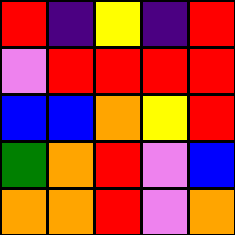[["red", "indigo", "yellow", "indigo", "red"], ["violet", "red", "red", "red", "red"], ["blue", "blue", "orange", "yellow", "red"], ["green", "orange", "red", "violet", "blue"], ["orange", "orange", "red", "violet", "orange"]]